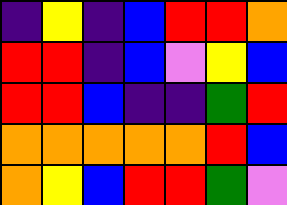[["indigo", "yellow", "indigo", "blue", "red", "red", "orange"], ["red", "red", "indigo", "blue", "violet", "yellow", "blue"], ["red", "red", "blue", "indigo", "indigo", "green", "red"], ["orange", "orange", "orange", "orange", "orange", "red", "blue"], ["orange", "yellow", "blue", "red", "red", "green", "violet"]]